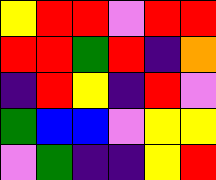[["yellow", "red", "red", "violet", "red", "red"], ["red", "red", "green", "red", "indigo", "orange"], ["indigo", "red", "yellow", "indigo", "red", "violet"], ["green", "blue", "blue", "violet", "yellow", "yellow"], ["violet", "green", "indigo", "indigo", "yellow", "red"]]